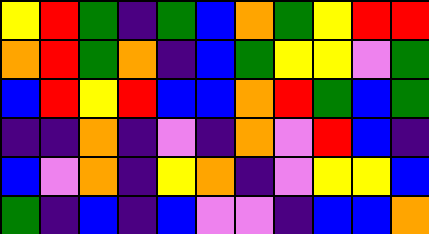[["yellow", "red", "green", "indigo", "green", "blue", "orange", "green", "yellow", "red", "red"], ["orange", "red", "green", "orange", "indigo", "blue", "green", "yellow", "yellow", "violet", "green"], ["blue", "red", "yellow", "red", "blue", "blue", "orange", "red", "green", "blue", "green"], ["indigo", "indigo", "orange", "indigo", "violet", "indigo", "orange", "violet", "red", "blue", "indigo"], ["blue", "violet", "orange", "indigo", "yellow", "orange", "indigo", "violet", "yellow", "yellow", "blue"], ["green", "indigo", "blue", "indigo", "blue", "violet", "violet", "indigo", "blue", "blue", "orange"]]